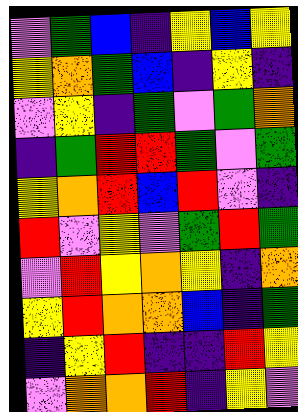[["violet", "green", "blue", "indigo", "yellow", "blue", "yellow"], ["yellow", "orange", "green", "blue", "indigo", "yellow", "indigo"], ["violet", "yellow", "indigo", "green", "violet", "green", "orange"], ["indigo", "green", "red", "red", "green", "violet", "green"], ["yellow", "orange", "red", "blue", "red", "violet", "indigo"], ["red", "violet", "yellow", "violet", "green", "red", "green"], ["violet", "red", "yellow", "orange", "yellow", "indigo", "orange"], ["yellow", "red", "orange", "orange", "blue", "indigo", "green"], ["indigo", "yellow", "red", "indigo", "indigo", "red", "yellow"], ["violet", "orange", "orange", "red", "indigo", "yellow", "violet"]]